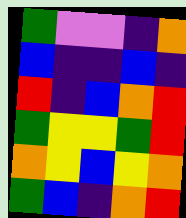[["green", "violet", "violet", "indigo", "orange"], ["blue", "indigo", "indigo", "blue", "indigo"], ["red", "indigo", "blue", "orange", "red"], ["green", "yellow", "yellow", "green", "red"], ["orange", "yellow", "blue", "yellow", "orange"], ["green", "blue", "indigo", "orange", "red"]]